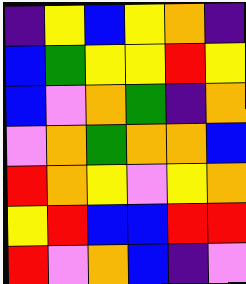[["indigo", "yellow", "blue", "yellow", "orange", "indigo"], ["blue", "green", "yellow", "yellow", "red", "yellow"], ["blue", "violet", "orange", "green", "indigo", "orange"], ["violet", "orange", "green", "orange", "orange", "blue"], ["red", "orange", "yellow", "violet", "yellow", "orange"], ["yellow", "red", "blue", "blue", "red", "red"], ["red", "violet", "orange", "blue", "indigo", "violet"]]